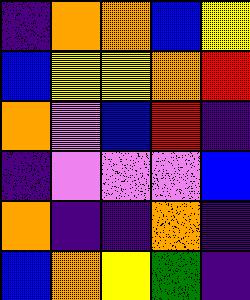[["indigo", "orange", "orange", "blue", "yellow"], ["blue", "yellow", "yellow", "orange", "red"], ["orange", "violet", "blue", "red", "indigo"], ["indigo", "violet", "violet", "violet", "blue"], ["orange", "indigo", "indigo", "orange", "indigo"], ["blue", "orange", "yellow", "green", "indigo"]]